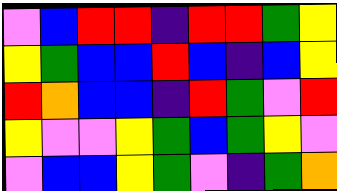[["violet", "blue", "red", "red", "indigo", "red", "red", "green", "yellow"], ["yellow", "green", "blue", "blue", "red", "blue", "indigo", "blue", "yellow"], ["red", "orange", "blue", "blue", "indigo", "red", "green", "violet", "red"], ["yellow", "violet", "violet", "yellow", "green", "blue", "green", "yellow", "violet"], ["violet", "blue", "blue", "yellow", "green", "violet", "indigo", "green", "orange"]]